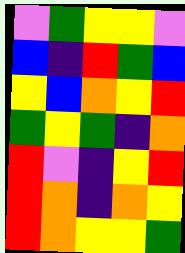[["violet", "green", "yellow", "yellow", "violet"], ["blue", "indigo", "red", "green", "blue"], ["yellow", "blue", "orange", "yellow", "red"], ["green", "yellow", "green", "indigo", "orange"], ["red", "violet", "indigo", "yellow", "red"], ["red", "orange", "indigo", "orange", "yellow"], ["red", "orange", "yellow", "yellow", "green"]]